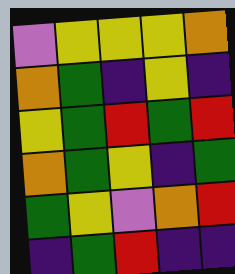[["violet", "yellow", "yellow", "yellow", "orange"], ["orange", "green", "indigo", "yellow", "indigo"], ["yellow", "green", "red", "green", "red"], ["orange", "green", "yellow", "indigo", "green"], ["green", "yellow", "violet", "orange", "red"], ["indigo", "green", "red", "indigo", "indigo"]]